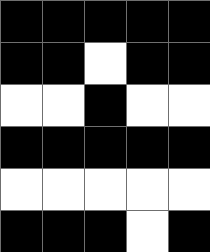[["black", "black", "black", "black", "black"], ["black", "black", "white", "black", "black"], ["white", "white", "black", "white", "white"], ["black", "black", "black", "black", "black"], ["white", "white", "white", "white", "white"], ["black", "black", "black", "white", "black"]]